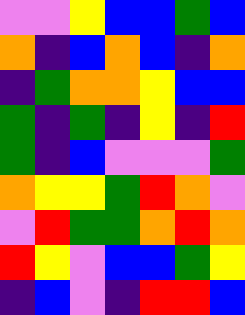[["violet", "violet", "yellow", "blue", "blue", "green", "blue"], ["orange", "indigo", "blue", "orange", "blue", "indigo", "orange"], ["indigo", "green", "orange", "orange", "yellow", "blue", "blue"], ["green", "indigo", "green", "indigo", "yellow", "indigo", "red"], ["green", "indigo", "blue", "violet", "violet", "violet", "green"], ["orange", "yellow", "yellow", "green", "red", "orange", "violet"], ["violet", "red", "green", "green", "orange", "red", "orange"], ["red", "yellow", "violet", "blue", "blue", "green", "yellow"], ["indigo", "blue", "violet", "indigo", "red", "red", "blue"]]